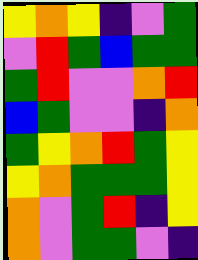[["yellow", "orange", "yellow", "indigo", "violet", "green"], ["violet", "red", "green", "blue", "green", "green"], ["green", "red", "violet", "violet", "orange", "red"], ["blue", "green", "violet", "violet", "indigo", "orange"], ["green", "yellow", "orange", "red", "green", "yellow"], ["yellow", "orange", "green", "green", "green", "yellow"], ["orange", "violet", "green", "red", "indigo", "yellow"], ["orange", "violet", "green", "green", "violet", "indigo"]]